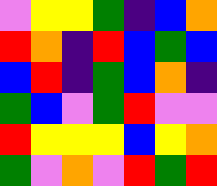[["violet", "yellow", "yellow", "green", "indigo", "blue", "orange"], ["red", "orange", "indigo", "red", "blue", "green", "blue"], ["blue", "red", "indigo", "green", "blue", "orange", "indigo"], ["green", "blue", "violet", "green", "red", "violet", "violet"], ["red", "yellow", "yellow", "yellow", "blue", "yellow", "orange"], ["green", "violet", "orange", "violet", "red", "green", "red"]]